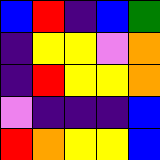[["blue", "red", "indigo", "blue", "green"], ["indigo", "yellow", "yellow", "violet", "orange"], ["indigo", "red", "yellow", "yellow", "orange"], ["violet", "indigo", "indigo", "indigo", "blue"], ["red", "orange", "yellow", "yellow", "blue"]]